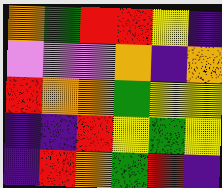[["orange", "green", "red", "red", "yellow", "indigo"], ["violet", "violet", "violet", "orange", "indigo", "orange"], ["red", "orange", "orange", "green", "yellow", "yellow"], ["indigo", "indigo", "red", "yellow", "green", "yellow"], ["indigo", "red", "orange", "green", "red", "indigo"]]